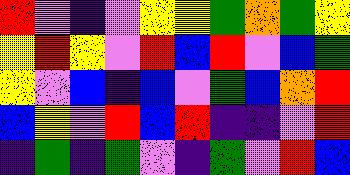[["red", "violet", "indigo", "violet", "yellow", "yellow", "green", "orange", "green", "yellow"], ["yellow", "red", "yellow", "violet", "red", "blue", "red", "violet", "blue", "green"], ["yellow", "violet", "blue", "indigo", "blue", "violet", "green", "blue", "orange", "red"], ["blue", "yellow", "violet", "red", "blue", "red", "indigo", "indigo", "violet", "red"], ["indigo", "green", "indigo", "green", "violet", "indigo", "green", "violet", "red", "blue"]]